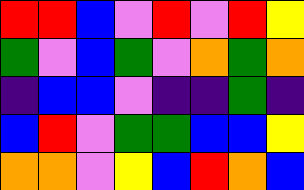[["red", "red", "blue", "violet", "red", "violet", "red", "yellow"], ["green", "violet", "blue", "green", "violet", "orange", "green", "orange"], ["indigo", "blue", "blue", "violet", "indigo", "indigo", "green", "indigo"], ["blue", "red", "violet", "green", "green", "blue", "blue", "yellow"], ["orange", "orange", "violet", "yellow", "blue", "red", "orange", "blue"]]